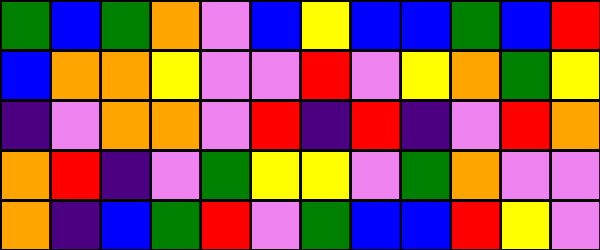[["green", "blue", "green", "orange", "violet", "blue", "yellow", "blue", "blue", "green", "blue", "red"], ["blue", "orange", "orange", "yellow", "violet", "violet", "red", "violet", "yellow", "orange", "green", "yellow"], ["indigo", "violet", "orange", "orange", "violet", "red", "indigo", "red", "indigo", "violet", "red", "orange"], ["orange", "red", "indigo", "violet", "green", "yellow", "yellow", "violet", "green", "orange", "violet", "violet"], ["orange", "indigo", "blue", "green", "red", "violet", "green", "blue", "blue", "red", "yellow", "violet"]]